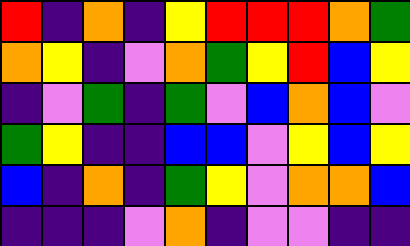[["red", "indigo", "orange", "indigo", "yellow", "red", "red", "red", "orange", "green"], ["orange", "yellow", "indigo", "violet", "orange", "green", "yellow", "red", "blue", "yellow"], ["indigo", "violet", "green", "indigo", "green", "violet", "blue", "orange", "blue", "violet"], ["green", "yellow", "indigo", "indigo", "blue", "blue", "violet", "yellow", "blue", "yellow"], ["blue", "indigo", "orange", "indigo", "green", "yellow", "violet", "orange", "orange", "blue"], ["indigo", "indigo", "indigo", "violet", "orange", "indigo", "violet", "violet", "indigo", "indigo"]]